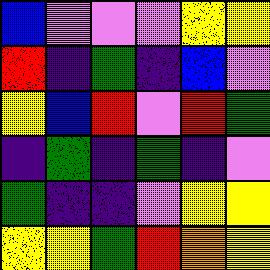[["blue", "violet", "violet", "violet", "yellow", "yellow"], ["red", "indigo", "green", "indigo", "blue", "violet"], ["yellow", "blue", "red", "violet", "red", "green"], ["indigo", "green", "indigo", "green", "indigo", "violet"], ["green", "indigo", "indigo", "violet", "yellow", "yellow"], ["yellow", "yellow", "green", "red", "orange", "yellow"]]